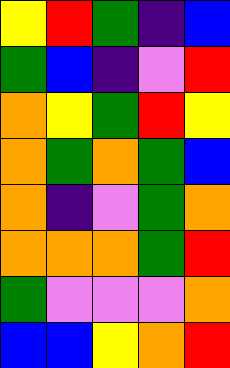[["yellow", "red", "green", "indigo", "blue"], ["green", "blue", "indigo", "violet", "red"], ["orange", "yellow", "green", "red", "yellow"], ["orange", "green", "orange", "green", "blue"], ["orange", "indigo", "violet", "green", "orange"], ["orange", "orange", "orange", "green", "red"], ["green", "violet", "violet", "violet", "orange"], ["blue", "blue", "yellow", "orange", "red"]]